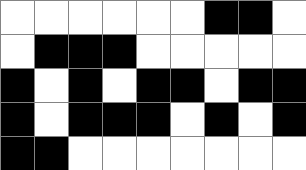[["white", "white", "white", "white", "white", "white", "black", "black", "white"], ["white", "black", "black", "black", "white", "white", "white", "white", "white"], ["black", "white", "black", "white", "black", "black", "white", "black", "black"], ["black", "white", "black", "black", "black", "white", "black", "white", "black"], ["black", "black", "white", "white", "white", "white", "white", "white", "white"]]